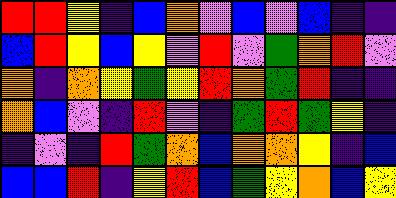[["red", "red", "yellow", "indigo", "blue", "orange", "violet", "blue", "violet", "blue", "indigo", "indigo"], ["blue", "red", "yellow", "blue", "yellow", "violet", "red", "violet", "green", "orange", "red", "violet"], ["orange", "indigo", "orange", "yellow", "green", "yellow", "red", "orange", "green", "red", "indigo", "indigo"], ["orange", "blue", "violet", "indigo", "red", "violet", "indigo", "green", "red", "green", "yellow", "indigo"], ["indigo", "violet", "indigo", "red", "green", "orange", "blue", "orange", "orange", "yellow", "indigo", "blue"], ["blue", "blue", "red", "indigo", "yellow", "red", "blue", "green", "yellow", "orange", "blue", "yellow"]]